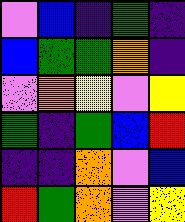[["violet", "blue", "indigo", "green", "indigo"], ["blue", "green", "green", "orange", "indigo"], ["violet", "orange", "yellow", "violet", "yellow"], ["green", "indigo", "green", "blue", "red"], ["indigo", "indigo", "orange", "violet", "blue"], ["red", "green", "orange", "violet", "yellow"]]